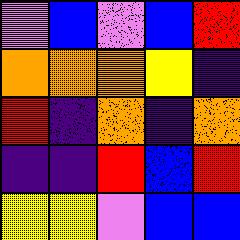[["violet", "blue", "violet", "blue", "red"], ["orange", "orange", "orange", "yellow", "indigo"], ["red", "indigo", "orange", "indigo", "orange"], ["indigo", "indigo", "red", "blue", "red"], ["yellow", "yellow", "violet", "blue", "blue"]]